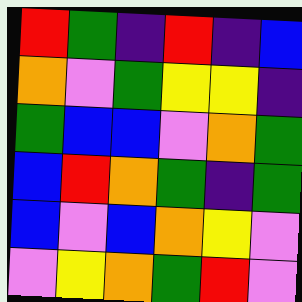[["red", "green", "indigo", "red", "indigo", "blue"], ["orange", "violet", "green", "yellow", "yellow", "indigo"], ["green", "blue", "blue", "violet", "orange", "green"], ["blue", "red", "orange", "green", "indigo", "green"], ["blue", "violet", "blue", "orange", "yellow", "violet"], ["violet", "yellow", "orange", "green", "red", "violet"]]